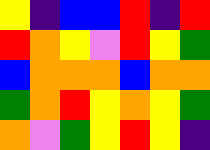[["yellow", "indigo", "blue", "blue", "red", "indigo", "red"], ["red", "orange", "yellow", "violet", "red", "yellow", "green"], ["blue", "orange", "orange", "orange", "blue", "orange", "orange"], ["green", "orange", "red", "yellow", "orange", "yellow", "green"], ["orange", "violet", "green", "yellow", "red", "yellow", "indigo"]]